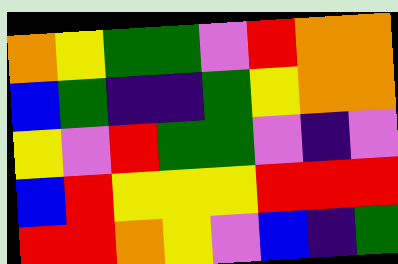[["orange", "yellow", "green", "green", "violet", "red", "orange", "orange"], ["blue", "green", "indigo", "indigo", "green", "yellow", "orange", "orange"], ["yellow", "violet", "red", "green", "green", "violet", "indigo", "violet"], ["blue", "red", "yellow", "yellow", "yellow", "red", "red", "red"], ["red", "red", "orange", "yellow", "violet", "blue", "indigo", "green"]]